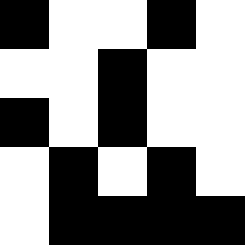[["black", "white", "white", "black", "white"], ["white", "white", "black", "white", "white"], ["black", "white", "black", "white", "white"], ["white", "black", "white", "black", "white"], ["white", "black", "black", "black", "black"]]